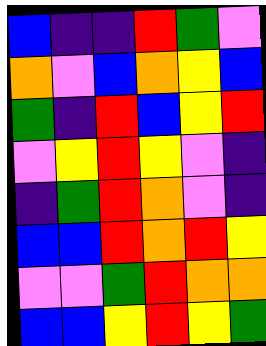[["blue", "indigo", "indigo", "red", "green", "violet"], ["orange", "violet", "blue", "orange", "yellow", "blue"], ["green", "indigo", "red", "blue", "yellow", "red"], ["violet", "yellow", "red", "yellow", "violet", "indigo"], ["indigo", "green", "red", "orange", "violet", "indigo"], ["blue", "blue", "red", "orange", "red", "yellow"], ["violet", "violet", "green", "red", "orange", "orange"], ["blue", "blue", "yellow", "red", "yellow", "green"]]